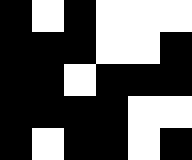[["black", "white", "black", "white", "white", "white"], ["black", "black", "black", "white", "white", "black"], ["black", "black", "white", "black", "black", "black"], ["black", "black", "black", "black", "white", "white"], ["black", "white", "black", "black", "white", "black"]]